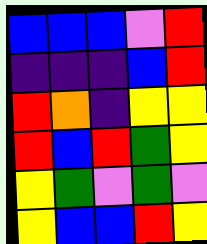[["blue", "blue", "blue", "violet", "red"], ["indigo", "indigo", "indigo", "blue", "red"], ["red", "orange", "indigo", "yellow", "yellow"], ["red", "blue", "red", "green", "yellow"], ["yellow", "green", "violet", "green", "violet"], ["yellow", "blue", "blue", "red", "yellow"]]